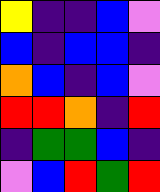[["yellow", "indigo", "indigo", "blue", "violet"], ["blue", "indigo", "blue", "blue", "indigo"], ["orange", "blue", "indigo", "blue", "violet"], ["red", "red", "orange", "indigo", "red"], ["indigo", "green", "green", "blue", "indigo"], ["violet", "blue", "red", "green", "red"]]